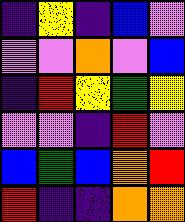[["indigo", "yellow", "indigo", "blue", "violet"], ["violet", "violet", "orange", "violet", "blue"], ["indigo", "red", "yellow", "green", "yellow"], ["violet", "violet", "indigo", "red", "violet"], ["blue", "green", "blue", "orange", "red"], ["red", "indigo", "indigo", "orange", "orange"]]